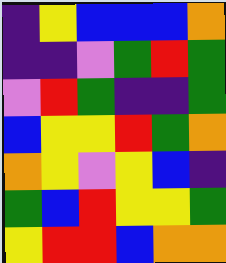[["indigo", "yellow", "blue", "blue", "blue", "orange"], ["indigo", "indigo", "violet", "green", "red", "green"], ["violet", "red", "green", "indigo", "indigo", "green"], ["blue", "yellow", "yellow", "red", "green", "orange"], ["orange", "yellow", "violet", "yellow", "blue", "indigo"], ["green", "blue", "red", "yellow", "yellow", "green"], ["yellow", "red", "red", "blue", "orange", "orange"]]